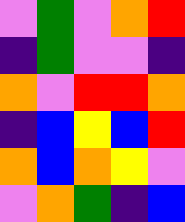[["violet", "green", "violet", "orange", "red"], ["indigo", "green", "violet", "violet", "indigo"], ["orange", "violet", "red", "red", "orange"], ["indigo", "blue", "yellow", "blue", "red"], ["orange", "blue", "orange", "yellow", "violet"], ["violet", "orange", "green", "indigo", "blue"]]